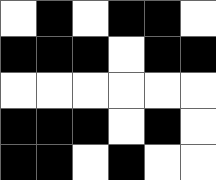[["white", "black", "white", "black", "black", "white"], ["black", "black", "black", "white", "black", "black"], ["white", "white", "white", "white", "white", "white"], ["black", "black", "black", "white", "black", "white"], ["black", "black", "white", "black", "white", "white"]]